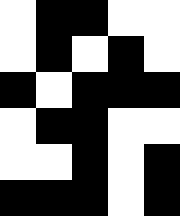[["white", "black", "black", "white", "white"], ["white", "black", "white", "black", "white"], ["black", "white", "black", "black", "black"], ["white", "black", "black", "white", "white"], ["white", "white", "black", "white", "black"], ["black", "black", "black", "white", "black"]]